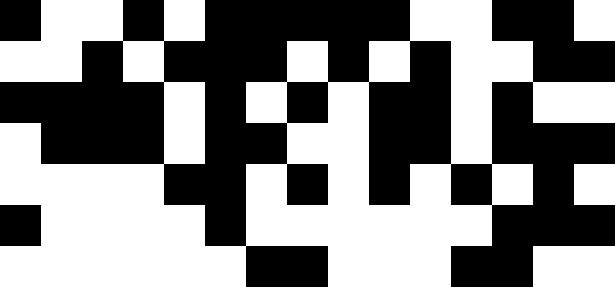[["black", "white", "white", "black", "white", "black", "black", "black", "black", "black", "white", "white", "black", "black", "white"], ["white", "white", "black", "white", "black", "black", "black", "white", "black", "white", "black", "white", "white", "black", "black"], ["black", "black", "black", "black", "white", "black", "white", "black", "white", "black", "black", "white", "black", "white", "white"], ["white", "black", "black", "black", "white", "black", "black", "white", "white", "black", "black", "white", "black", "black", "black"], ["white", "white", "white", "white", "black", "black", "white", "black", "white", "black", "white", "black", "white", "black", "white"], ["black", "white", "white", "white", "white", "black", "white", "white", "white", "white", "white", "white", "black", "black", "black"], ["white", "white", "white", "white", "white", "white", "black", "black", "white", "white", "white", "black", "black", "white", "white"]]